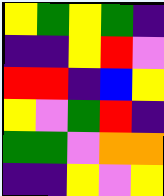[["yellow", "green", "yellow", "green", "indigo"], ["indigo", "indigo", "yellow", "red", "violet"], ["red", "red", "indigo", "blue", "yellow"], ["yellow", "violet", "green", "red", "indigo"], ["green", "green", "violet", "orange", "orange"], ["indigo", "indigo", "yellow", "violet", "yellow"]]